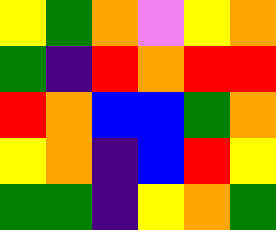[["yellow", "green", "orange", "violet", "yellow", "orange"], ["green", "indigo", "red", "orange", "red", "red"], ["red", "orange", "blue", "blue", "green", "orange"], ["yellow", "orange", "indigo", "blue", "red", "yellow"], ["green", "green", "indigo", "yellow", "orange", "green"]]